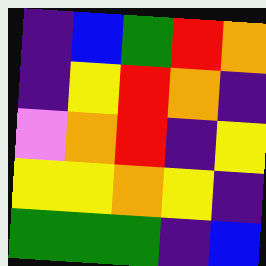[["indigo", "blue", "green", "red", "orange"], ["indigo", "yellow", "red", "orange", "indigo"], ["violet", "orange", "red", "indigo", "yellow"], ["yellow", "yellow", "orange", "yellow", "indigo"], ["green", "green", "green", "indigo", "blue"]]